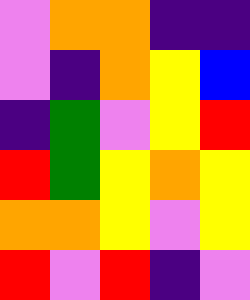[["violet", "orange", "orange", "indigo", "indigo"], ["violet", "indigo", "orange", "yellow", "blue"], ["indigo", "green", "violet", "yellow", "red"], ["red", "green", "yellow", "orange", "yellow"], ["orange", "orange", "yellow", "violet", "yellow"], ["red", "violet", "red", "indigo", "violet"]]